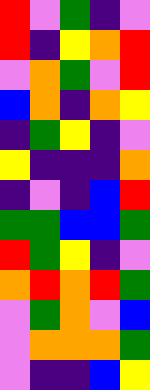[["red", "violet", "green", "indigo", "violet"], ["red", "indigo", "yellow", "orange", "red"], ["violet", "orange", "green", "violet", "red"], ["blue", "orange", "indigo", "orange", "yellow"], ["indigo", "green", "yellow", "indigo", "violet"], ["yellow", "indigo", "indigo", "indigo", "orange"], ["indigo", "violet", "indigo", "blue", "red"], ["green", "green", "blue", "blue", "green"], ["red", "green", "yellow", "indigo", "violet"], ["orange", "red", "orange", "red", "green"], ["violet", "green", "orange", "violet", "blue"], ["violet", "orange", "orange", "orange", "green"], ["violet", "indigo", "indigo", "blue", "yellow"]]